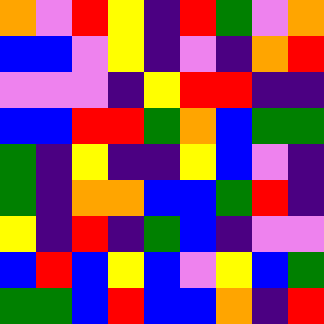[["orange", "violet", "red", "yellow", "indigo", "red", "green", "violet", "orange"], ["blue", "blue", "violet", "yellow", "indigo", "violet", "indigo", "orange", "red"], ["violet", "violet", "violet", "indigo", "yellow", "red", "red", "indigo", "indigo"], ["blue", "blue", "red", "red", "green", "orange", "blue", "green", "green"], ["green", "indigo", "yellow", "indigo", "indigo", "yellow", "blue", "violet", "indigo"], ["green", "indigo", "orange", "orange", "blue", "blue", "green", "red", "indigo"], ["yellow", "indigo", "red", "indigo", "green", "blue", "indigo", "violet", "violet"], ["blue", "red", "blue", "yellow", "blue", "violet", "yellow", "blue", "green"], ["green", "green", "blue", "red", "blue", "blue", "orange", "indigo", "red"]]